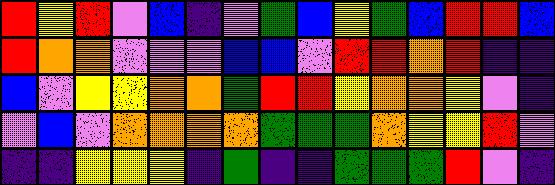[["red", "yellow", "red", "violet", "blue", "indigo", "violet", "green", "blue", "yellow", "green", "blue", "red", "red", "blue"], ["red", "orange", "orange", "violet", "violet", "violet", "blue", "blue", "violet", "red", "red", "orange", "red", "indigo", "indigo"], ["blue", "violet", "yellow", "yellow", "orange", "orange", "green", "red", "red", "yellow", "orange", "orange", "yellow", "violet", "indigo"], ["violet", "blue", "violet", "orange", "orange", "orange", "orange", "green", "green", "green", "orange", "yellow", "yellow", "red", "violet"], ["indigo", "indigo", "yellow", "yellow", "yellow", "indigo", "green", "indigo", "indigo", "green", "green", "green", "red", "violet", "indigo"]]